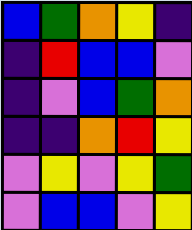[["blue", "green", "orange", "yellow", "indigo"], ["indigo", "red", "blue", "blue", "violet"], ["indigo", "violet", "blue", "green", "orange"], ["indigo", "indigo", "orange", "red", "yellow"], ["violet", "yellow", "violet", "yellow", "green"], ["violet", "blue", "blue", "violet", "yellow"]]